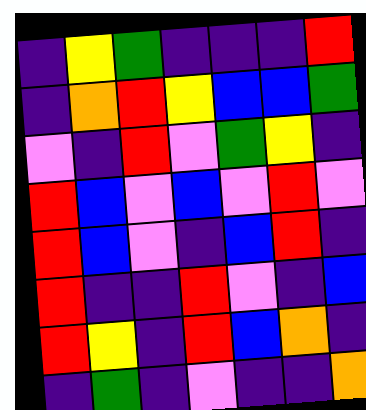[["indigo", "yellow", "green", "indigo", "indigo", "indigo", "red"], ["indigo", "orange", "red", "yellow", "blue", "blue", "green"], ["violet", "indigo", "red", "violet", "green", "yellow", "indigo"], ["red", "blue", "violet", "blue", "violet", "red", "violet"], ["red", "blue", "violet", "indigo", "blue", "red", "indigo"], ["red", "indigo", "indigo", "red", "violet", "indigo", "blue"], ["red", "yellow", "indigo", "red", "blue", "orange", "indigo"], ["indigo", "green", "indigo", "violet", "indigo", "indigo", "orange"]]